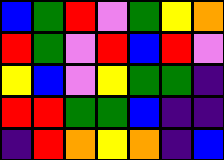[["blue", "green", "red", "violet", "green", "yellow", "orange"], ["red", "green", "violet", "red", "blue", "red", "violet"], ["yellow", "blue", "violet", "yellow", "green", "green", "indigo"], ["red", "red", "green", "green", "blue", "indigo", "indigo"], ["indigo", "red", "orange", "yellow", "orange", "indigo", "blue"]]